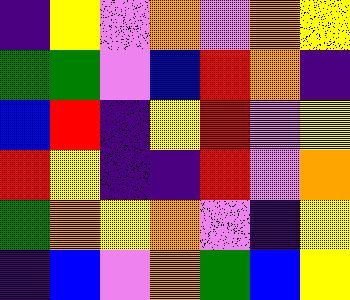[["indigo", "yellow", "violet", "orange", "violet", "orange", "yellow"], ["green", "green", "violet", "blue", "red", "orange", "indigo"], ["blue", "red", "indigo", "yellow", "red", "violet", "yellow"], ["red", "yellow", "indigo", "indigo", "red", "violet", "orange"], ["green", "orange", "yellow", "orange", "violet", "indigo", "yellow"], ["indigo", "blue", "violet", "orange", "green", "blue", "yellow"]]